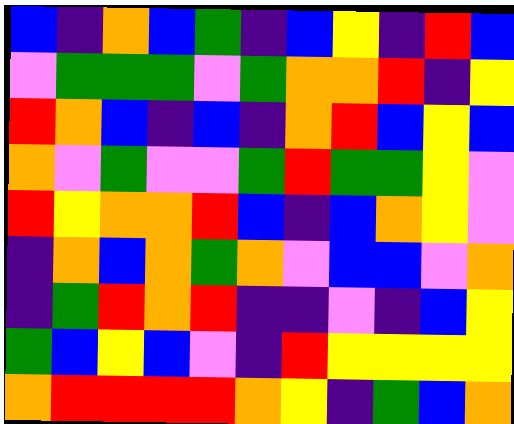[["blue", "indigo", "orange", "blue", "green", "indigo", "blue", "yellow", "indigo", "red", "blue"], ["violet", "green", "green", "green", "violet", "green", "orange", "orange", "red", "indigo", "yellow"], ["red", "orange", "blue", "indigo", "blue", "indigo", "orange", "red", "blue", "yellow", "blue"], ["orange", "violet", "green", "violet", "violet", "green", "red", "green", "green", "yellow", "violet"], ["red", "yellow", "orange", "orange", "red", "blue", "indigo", "blue", "orange", "yellow", "violet"], ["indigo", "orange", "blue", "orange", "green", "orange", "violet", "blue", "blue", "violet", "orange"], ["indigo", "green", "red", "orange", "red", "indigo", "indigo", "violet", "indigo", "blue", "yellow"], ["green", "blue", "yellow", "blue", "violet", "indigo", "red", "yellow", "yellow", "yellow", "yellow"], ["orange", "red", "red", "red", "red", "orange", "yellow", "indigo", "green", "blue", "orange"]]